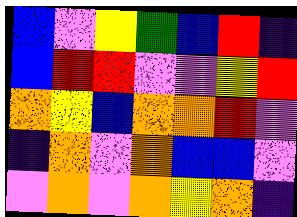[["blue", "violet", "yellow", "green", "blue", "red", "indigo"], ["blue", "red", "red", "violet", "violet", "yellow", "red"], ["orange", "yellow", "blue", "orange", "orange", "red", "violet"], ["indigo", "orange", "violet", "orange", "blue", "blue", "violet"], ["violet", "orange", "violet", "orange", "yellow", "orange", "indigo"]]